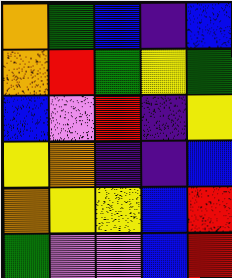[["orange", "green", "blue", "indigo", "blue"], ["orange", "red", "green", "yellow", "green"], ["blue", "violet", "red", "indigo", "yellow"], ["yellow", "orange", "indigo", "indigo", "blue"], ["orange", "yellow", "yellow", "blue", "red"], ["green", "violet", "violet", "blue", "red"]]